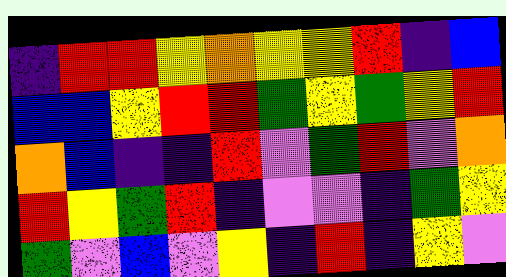[["indigo", "red", "red", "yellow", "orange", "yellow", "yellow", "red", "indigo", "blue"], ["blue", "blue", "yellow", "red", "red", "green", "yellow", "green", "yellow", "red"], ["orange", "blue", "indigo", "indigo", "red", "violet", "green", "red", "violet", "orange"], ["red", "yellow", "green", "red", "indigo", "violet", "violet", "indigo", "green", "yellow"], ["green", "violet", "blue", "violet", "yellow", "indigo", "red", "indigo", "yellow", "violet"]]